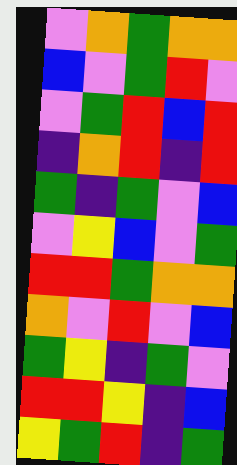[["violet", "orange", "green", "orange", "orange"], ["blue", "violet", "green", "red", "violet"], ["violet", "green", "red", "blue", "red"], ["indigo", "orange", "red", "indigo", "red"], ["green", "indigo", "green", "violet", "blue"], ["violet", "yellow", "blue", "violet", "green"], ["red", "red", "green", "orange", "orange"], ["orange", "violet", "red", "violet", "blue"], ["green", "yellow", "indigo", "green", "violet"], ["red", "red", "yellow", "indigo", "blue"], ["yellow", "green", "red", "indigo", "green"]]